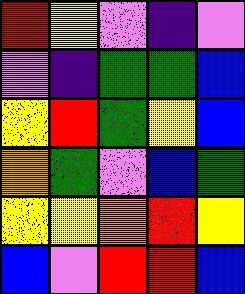[["red", "yellow", "violet", "indigo", "violet"], ["violet", "indigo", "green", "green", "blue"], ["yellow", "red", "green", "yellow", "blue"], ["orange", "green", "violet", "blue", "green"], ["yellow", "yellow", "orange", "red", "yellow"], ["blue", "violet", "red", "red", "blue"]]